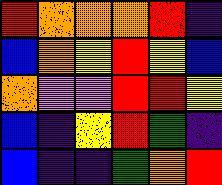[["red", "orange", "orange", "orange", "red", "indigo"], ["blue", "orange", "yellow", "red", "yellow", "blue"], ["orange", "violet", "violet", "red", "red", "yellow"], ["blue", "indigo", "yellow", "red", "green", "indigo"], ["blue", "indigo", "indigo", "green", "orange", "red"]]